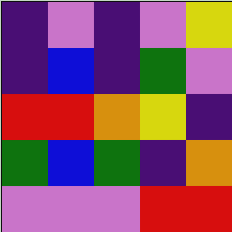[["indigo", "violet", "indigo", "violet", "yellow"], ["indigo", "blue", "indigo", "green", "violet"], ["red", "red", "orange", "yellow", "indigo"], ["green", "blue", "green", "indigo", "orange"], ["violet", "violet", "violet", "red", "red"]]